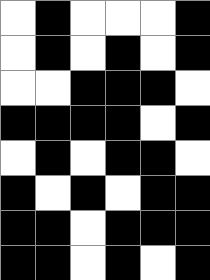[["white", "black", "white", "white", "white", "black"], ["white", "black", "white", "black", "white", "black"], ["white", "white", "black", "black", "black", "white"], ["black", "black", "black", "black", "white", "black"], ["white", "black", "white", "black", "black", "white"], ["black", "white", "black", "white", "black", "black"], ["black", "black", "white", "black", "black", "black"], ["black", "black", "white", "black", "white", "black"]]